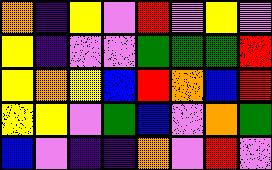[["orange", "indigo", "yellow", "violet", "red", "violet", "yellow", "violet"], ["yellow", "indigo", "violet", "violet", "green", "green", "green", "red"], ["yellow", "orange", "yellow", "blue", "red", "orange", "blue", "red"], ["yellow", "yellow", "violet", "green", "blue", "violet", "orange", "green"], ["blue", "violet", "indigo", "indigo", "orange", "violet", "red", "violet"]]